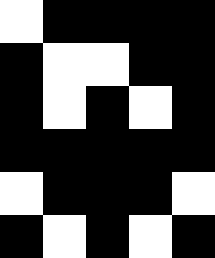[["white", "black", "black", "black", "black"], ["black", "white", "white", "black", "black"], ["black", "white", "black", "white", "black"], ["black", "black", "black", "black", "black"], ["white", "black", "black", "black", "white"], ["black", "white", "black", "white", "black"]]